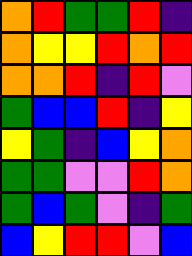[["orange", "red", "green", "green", "red", "indigo"], ["orange", "yellow", "yellow", "red", "orange", "red"], ["orange", "orange", "red", "indigo", "red", "violet"], ["green", "blue", "blue", "red", "indigo", "yellow"], ["yellow", "green", "indigo", "blue", "yellow", "orange"], ["green", "green", "violet", "violet", "red", "orange"], ["green", "blue", "green", "violet", "indigo", "green"], ["blue", "yellow", "red", "red", "violet", "blue"]]